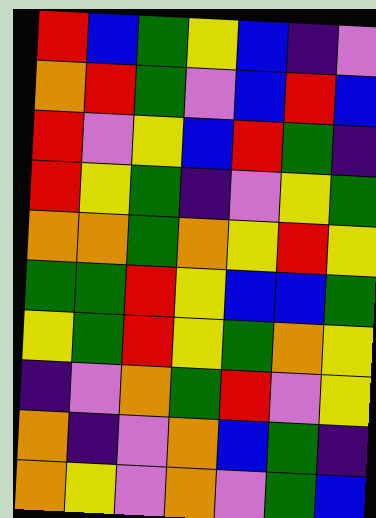[["red", "blue", "green", "yellow", "blue", "indigo", "violet"], ["orange", "red", "green", "violet", "blue", "red", "blue"], ["red", "violet", "yellow", "blue", "red", "green", "indigo"], ["red", "yellow", "green", "indigo", "violet", "yellow", "green"], ["orange", "orange", "green", "orange", "yellow", "red", "yellow"], ["green", "green", "red", "yellow", "blue", "blue", "green"], ["yellow", "green", "red", "yellow", "green", "orange", "yellow"], ["indigo", "violet", "orange", "green", "red", "violet", "yellow"], ["orange", "indigo", "violet", "orange", "blue", "green", "indigo"], ["orange", "yellow", "violet", "orange", "violet", "green", "blue"]]